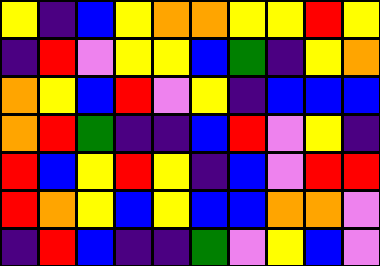[["yellow", "indigo", "blue", "yellow", "orange", "orange", "yellow", "yellow", "red", "yellow"], ["indigo", "red", "violet", "yellow", "yellow", "blue", "green", "indigo", "yellow", "orange"], ["orange", "yellow", "blue", "red", "violet", "yellow", "indigo", "blue", "blue", "blue"], ["orange", "red", "green", "indigo", "indigo", "blue", "red", "violet", "yellow", "indigo"], ["red", "blue", "yellow", "red", "yellow", "indigo", "blue", "violet", "red", "red"], ["red", "orange", "yellow", "blue", "yellow", "blue", "blue", "orange", "orange", "violet"], ["indigo", "red", "blue", "indigo", "indigo", "green", "violet", "yellow", "blue", "violet"]]